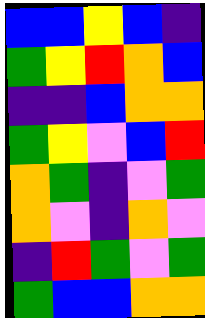[["blue", "blue", "yellow", "blue", "indigo"], ["green", "yellow", "red", "orange", "blue"], ["indigo", "indigo", "blue", "orange", "orange"], ["green", "yellow", "violet", "blue", "red"], ["orange", "green", "indigo", "violet", "green"], ["orange", "violet", "indigo", "orange", "violet"], ["indigo", "red", "green", "violet", "green"], ["green", "blue", "blue", "orange", "orange"]]